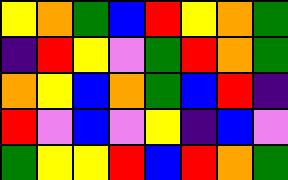[["yellow", "orange", "green", "blue", "red", "yellow", "orange", "green"], ["indigo", "red", "yellow", "violet", "green", "red", "orange", "green"], ["orange", "yellow", "blue", "orange", "green", "blue", "red", "indigo"], ["red", "violet", "blue", "violet", "yellow", "indigo", "blue", "violet"], ["green", "yellow", "yellow", "red", "blue", "red", "orange", "green"]]